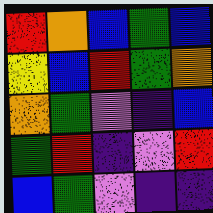[["red", "orange", "blue", "green", "blue"], ["yellow", "blue", "red", "green", "orange"], ["orange", "green", "violet", "indigo", "blue"], ["green", "red", "indigo", "violet", "red"], ["blue", "green", "violet", "indigo", "indigo"]]